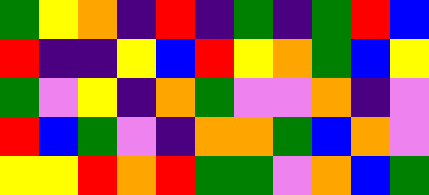[["green", "yellow", "orange", "indigo", "red", "indigo", "green", "indigo", "green", "red", "blue"], ["red", "indigo", "indigo", "yellow", "blue", "red", "yellow", "orange", "green", "blue", "yellow"], ["green", "violet", "yellow", "indigo", "orange", "green", "violet", "violet", "orange", "indigo", "violet"], ["red", "blue", "green", "violet", "indigo", "orange", "orange", "green", "blue", "orange", "violet"], ["yellow", "yellow", "red", "orange", "red", "green", "green", "violet", "orange", "blue", "green"]]